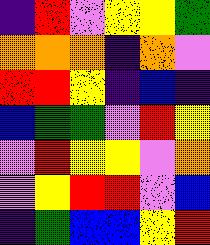[["indigo", "red", "violet", "yellow", "yellow", "green"], ["orange", "orange", "orange", "indigo", "orange", "violet"], ["red", "red", "yellow", "indigo", "blue", "indigo"], ["blue", "green", "green", "violet", "red", "yellow"], ["violet", "red", "yellow", "yellow", "violet", "orange"], ["violet", "yellow", "red", "red", "violet", "blue"], ["indigo", "green", "blue", "blue", "yellow", "red"]]